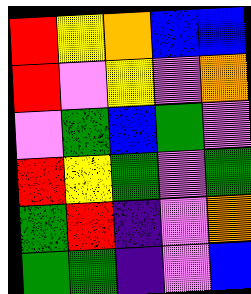[["red", "yellow", "orange", "blue", "blue"], ["red", "violet", "yellow", "violet", "orange"], ["violet", "green", "blue", "green", "violet"], ["red", "yellow", "green", "violet", "green"], ["green", "red", "indigo", "violet", "orange"], ["green", "green", "indigo", "violet", "blue"]]